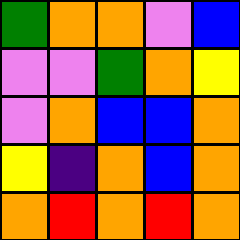[["green", "orange", "orange", "violet", "blue"], ["violet", "violet", "green", "orange", "yellow"], ["violet", "orange", "blue", "blue", "orange"], ["yellow", "indigo", "orange", "blue", "orange"], ["orange", "red", "orange", "red", "orange"]]